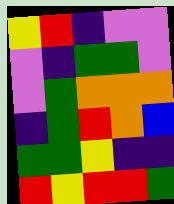[["yellow", "red", "indigo", "violet", "violet"], ["violet", "indigo", "green", "green", "violet"], ["violet", "green", "orange", "orange", "orange"], ["indigo", "green", "red", "orange", "blue"], ["green", "green", "yellow", "indigo", "indigo"], ["red", "yellow", "red", "red", "green"]]